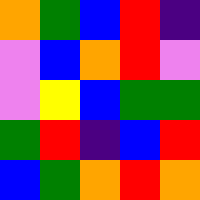[["orange", "green", "blue", "red", "indigo"], ["violet", "blue", "orange", "red", "violet"], ["violet", "yellow", "blue", "green", "green"], ["green", "red", "indigo", "blue", "red"], ["blue", "green", "orange", "red", "orange"]]